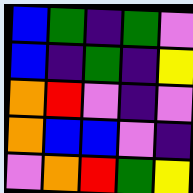[["blue", "green", "indigo", "green", "violet"], ["blue", "indigo", "green", "indigo", "yellow"], ["orange", "red", "violet", "indigo", "violet"], ["orange", "blue", "blue", "violet", "indigo"], ["violet", "orange", "red", "green", "yellow"]]